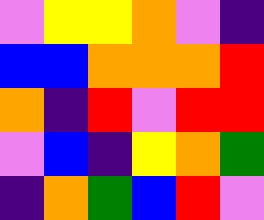[["violet", "yellow", "yellow", "orange", "violet", "indigo"], ["blue", "blue", "orange", "orange", "orange", "red"], ["orange", "indigo", "red", "violet", "red", "red"], ["violet", "blue", "indigo", "yellow", "orange", "green"], ["indigo", "orange", "green", "blue", "red", "violet"]]